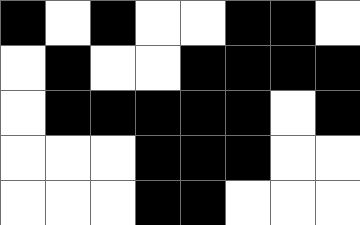[["black", "white", "black", "white", "white", "black", "black", "white"], ["white", "black", "white", "white", "black", "black", "black", "black"], ["white", "black", "black", "black", "black", "black", "white", "black"], ["white", "white", "white", "black", "black", "black", "white", "white"], ["white", "white", "white", "black", "black", "white", "white", "white"]]